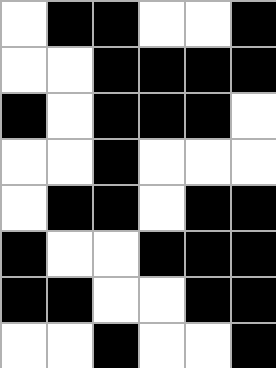[["white", "black", "black", "white", "white", "black"], ["white", "white", "black", "black", "black", "black"], ["black", "white", "black", "black", "black", "white"], ["white", "white", "black", "white", "white", "white"], ["white", "black", "black", "white", "black", "black"], ["black", "white", "white", "black", "black", "black"], ["black", "black", "white", "white", "black", "black"], ["white", "white", "black", "white", "white", "black"]]